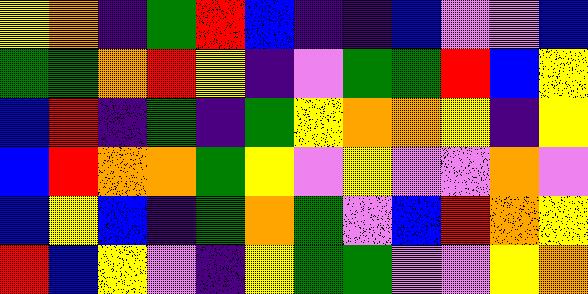[["yellow", "orange", "indigo", "green", "red", "blue", "indigo", "indigo", "blue", "violet", "violet", "blue"], ["green", "green", "orange", "red", "yellow", "indigo", "violet", "green", "green", "red", "blue", "yellow"], ["blue", "red", "indigo", "green", "indigo", "green", "yellow", "orange", "orange", "yellow", "indigo", "yellow"], ["blue", "red", "orange", "orange", "green", "yellow", "violet", "yellow", "violet", "violet", "orange", "violet"], ["blue", "yellow", "blue", "indigo", "green", "orange", "green", "violet", "blue", "red", "orange", "yellow"], ["red", "blue", "yellow", "violet", "indigo", "yellow", "green", "green", "violet", "violet", "yellow", "orange"]]